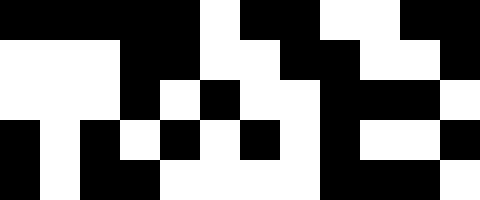[["black", "black", "black", "black", "black", "white", "black", "black", "white", "white", "black", "black"], ["white", "white", "white", "black", "black", "white", "white", "black", "black", "white", "white", "black"], ["white", "white", "white", "black", "white", "black", "white", "white", "black", "black", "black", "white"], ["black", "white", "black", "white", "black", "white", "black", "white", "black", "white", "white", "black"], ["black", "white", "black", "black", "white", "white", "white", "white", "black", "black", "black", "white"]]